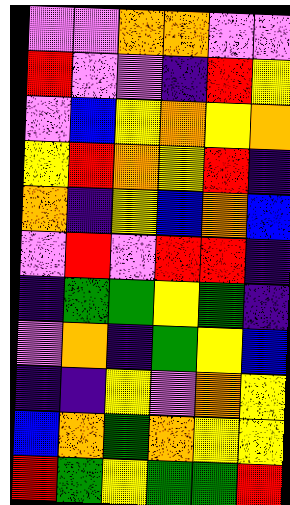[["violet", "violet", "orange", "orange", "violet", "violet"], ["red", "violet", "violet", "indigo", "red", "yellow"], ["violet", "blue", "yellow", "orange", "yellow", "orange"], ["yellow", "red", "orange", "yellow", "red", "indigo"], ["orange", "indigo", "yellow", "blue", "orange", "blue"], ["violet", "red", "violet", "red", "red", "indigo"], ["indigo", "green", "green", "yellow", "green", "indigo"], ["violet", "orange", "indigo", "green", "yellow", "blue"], ["indigo", "indigo", "yellow", "violet", "orange", "yellow"], ["blue", "orange", "green", "orange", "yellow", "yellow"], ["red", "green", "yellow", "green", "green", "red"]]